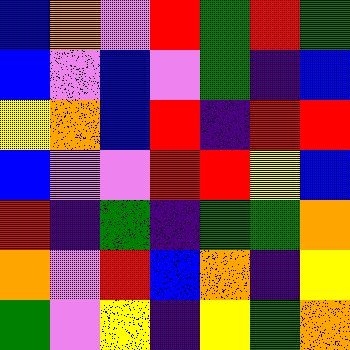[["blue", "orange", "violet", "red", "green", "red", "green"], ["blue", "violet", "blue", "violet", "green", "indigo", "blue"], ["yellow", "orange", "blue", "red", "indigo", "red", "red"], ["blue", "violet", "violet", "red", "red", "yellow", "blue"], ["red", "indigo", "green", "indigo", "green", "green", "orange"], ["orange", "violet", "red", "blue", "orange", "indigo", "yellow"], ["green", "violet", "yellow", "indigo", "yellow", "green", "orange"]]